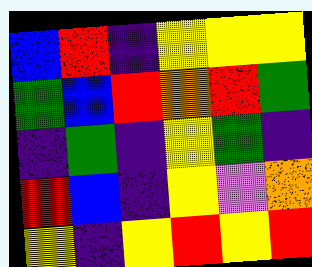[["blue", "red", "indigo", "yellow", "yellow", "yellow"], ["green", "blue", "red", "orange", "red", "green"], ["indigo", "green", "indigo", "yellow", "green", "indigo"], ["red", "blue", "indigo", "yellow", "violet", "orange"], ["yellow", "indigo", "yellow", "red", "yellow", "red"]]